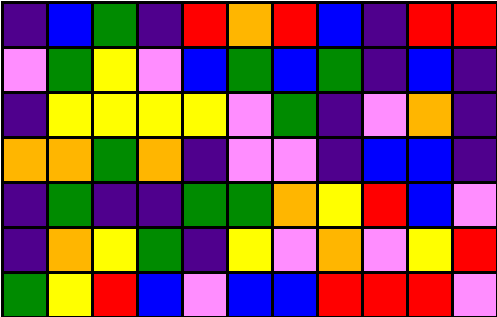[["indigo", "blue", "green", "indigo", "red", "orange", "red", "blue", "indigo", "red", "red"], ["violet", "green", "yellow", "violet", "blue", "green", "blue", "green", "indigo", "blue", "indigo"], ["indigo", "yellow", "yellow", "yellow", "yellow", "violet", "green", "indigo", "violet", "orange", "indigo"], ["orange", "orange", "green", "orange", "indigo", "violet", "violet", "indigo", "blue", "blue", "indigo"], ["indigo", "green", "indigo", "indigo", "green", "green", "orange", "yellow", "red", "blue", "violet"], ["indigo", "orange", "yellow", "green", "indigo", "yellow", "violet", "orange", "violet", "yellow", "red"], ["green", "yellow", "red", "blue", "violet", "blue", "blue", "red", "red", "red", "violet"]]